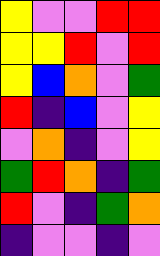[["yellow", "violet", "violet", "red", "red"], ["yellow", "yellow", "red", "violet", "red"], ["yellow", "blue", "orange", "violet", "green"], ["red", "indigo", "blue", "violet", "yellow"], ["violet", "orange", "indigo", "violet", "yellow"], ["green", "red", "orange", "indigo", "green"], ["red", "violet", "indigo", "green", "orange"], ["indigo", "violet", "violet", "indigo", "violet"]]